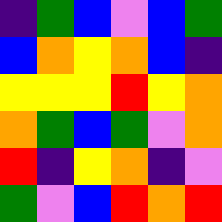[["indigo", "green", "blue", "violet", "blue", "green"], ["blue", "orange", "yellow", "orange", "blue", "indigo"], ["yellow", "yellow", "yellow", "red", "yellow", "orange"], ["orange", "green", "blue", "green", "violet", "orange"], ["red", "indigo", "yellow", "orange", "indigo", "violet"], ["green", "violet", "blue", "red", "orange", "red"]]